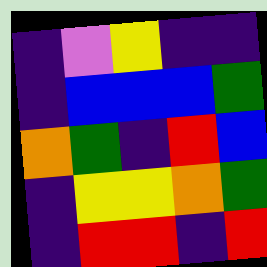[["indigo", "violet", "yellow", "indigo", "indigo"], ["indigo", "blue", "blue", "blue", "green"], ["orange", "green", "indigo", "red", "blue"], ["indigo", "yellow", "yellow", "orange", "green"], ["indigo", "red", "red", "indigo", "red"]]